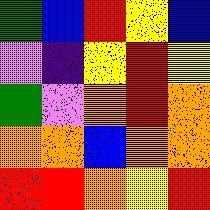[["green", "blue", "red", "yellow", "blue"], ["violet", "indigo", "yellow", "red", "yellow"], ["green", "violet", "orange", "red", "orange"], ["orange", "orange", "blue", "orange", "orange"], ["red", "red", "orange", "yellow", "red"]]